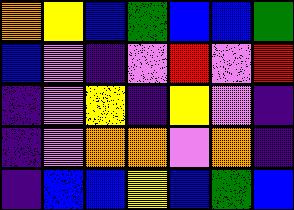[["orange", "yellow", "blue", "green", "blue", "blue", "green"], ["blue", "violet", "indigo", "violet", "red", "violet", "red"], ["indigo", "violet", "yellow", "indigo", "yellow", "violet", "indigo"], ["indigo", "violet", "orange", "orange", "violet", "orange", "indigo"], ["indigo", "blue", "blue", "yellow", "blue", "green", "blue"]]